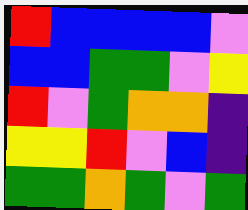[["red", "blue", "blue", "blue", "blue", "violet"], ["blue", "blue", "green", "green", "violet", "yellow"], ["red", "violet", "green", "orange", "orange", "indigo"], ["yellow", "yellow", "red", "violet", "blue", "indigo"], ["green", "green", "orange", "green", "violet", "green"]]